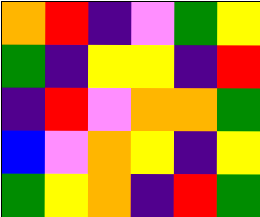[["orange", "red", "indigo", "violet", "green", "yellow"], ["green", "indigo", "yellow", "yellow", "indigo", "red"], ["indigo", "red", "violet", "orange", "orange", "green"], ["blue", "violet", "orange", "yellow", "indigo", "yellow"], ["green", "yellow", "orange", "indigo", "red", "green"]]